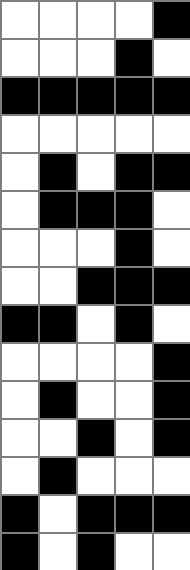[["white", "white", "white", "white", "black"], ["white", "white", "white", "black", "white"], ["black", "black", "black", "black", "black"], ["white", "white", "white", "white", "white"], ["white", "black", "white", "black", "black"], ["white", "black", "black", "black", "white"], ["white", "white", "white", "black", "white"], ["white", "white", "black", "black", "black"], ["black", "black", "white", "black", "white"], ["white", "white", "white", "white", "black"], ["white", "black", "white", "white", "black"], ["white", "white", "black", "white", "black"], ["white", "black", "white", "white", "white"], ["black", "white", "black", "black", "black"], ["black", "white", "black", "white", "white"]]